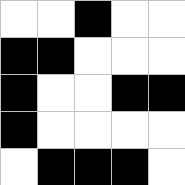[["white", "white", "black", "white", "white"], ["black", "black", "white", "white", "white"], ["black", "white", "white", "black", "black"], ["black", "white", "white", "white", "white"], ["white", "black", "black", "black", "white"]]